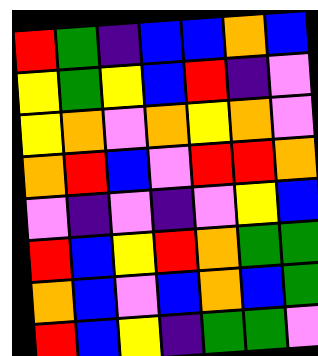[["red", "green", "indigo", "blue", "blue", "orange", "blue"], ["yellow", "green", "yellow", "blue", "red", "indigo", "violet"], ["yellow", "orange", "violet", "orange", "yellow", "orange", "violet"], ["orange", "red", "blue", "violet", "red", "red", "orange"], ["violet", "indigo", "violet", "indigo", "violet", "yellow", "blue"], ["red", "blue", "yellow", "red", "orange", "green", "green"], ["orange", "blue", "violet", "blue", "orange", "blue", "green"], ["red", "blue", "yellow", "indigo", "green", "green", "violet"]]